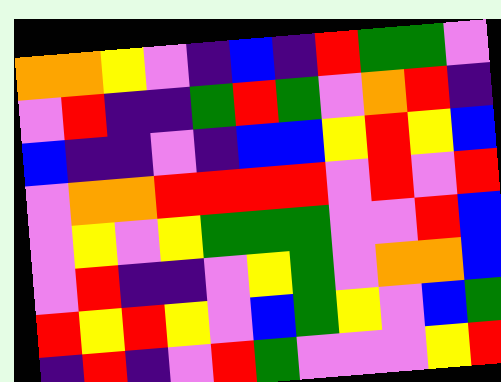[["orange", "orange", "yellow", "violet", "indigo", "blue", "indigo", "red", "green", "green", "violet"], ["violet", "red", "indigo", "indigo", "green", "red", "green", "violet", "orange", "red", "indigo"], ["blue", "indigo", "indigo", "violet", "indigo", "blue", "blue", "yellow", "red", "yellow", "blue"], ["violet", "orange", "orange", "red", "red", "red", "red", "violet", "red", "violet", "red"], ["violet", "yellow", "violet", "yellow", "green", "green", "green", "violet", "violet", "red", "blue"], ["violet", "red", "indigo", "indigo", "violet", "yellow", "green", "violet", "orange", "orange", "blue"], ["red", "yellow", "red", "yellow", "violet", "blue", "green", "yellow", "violet", "blue", "green"], ["indigo", "red", "indigo", "violet", "red", "green", "violet", "violet", "violet", "yellow", "red"]]